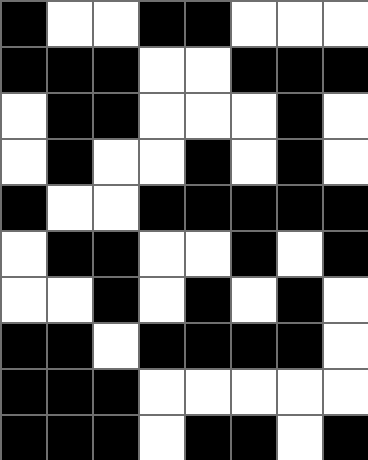[["black", "white", "white", "black", "black", "white", "white", "white"], ["black", "black", "black", "white", "white", "black", "black", "black"], ["white", "black", "black", "white", "white", "white", "black", "white"], ["white", "black", "white", "white", "black", "white", "black", "white"], ["black", "white", "white", "black", "black", "black", "black", "black"], ["white", "black", "black", "white", "white", "black", "white", "black"], ["white", "white", "black", "white", "black", "white", "black", "white"], ["black", "black", "white", "black", "black", "black", "black", "white"], ["black", "black", "black", "white", "white", "white", "white", "white"], ["black", "black", "black", "white", "black", "black", "white", "black"]]